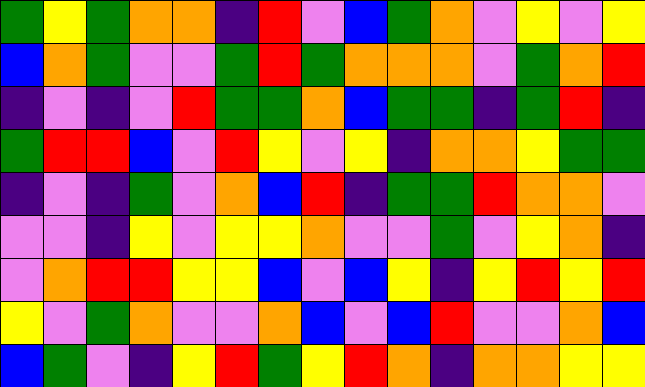[["green", "yellow", "green", "orange", "orange", "indigo", "red", "violet", "blue", "green", "orange", "violet", "yellow", "violet", "yellow"], ["blue", "orange", "green", "violet", "violet", "green", "red", "green", "orange", "orange", "orange", "violet", "green", "orange", "red"], ["indigo", "violet", "indigo", "violet", "red", "green", "green", "orange", "blue", "green", "green", "indigo", "green", "red", "indigo"], ["green", "red", "red", "blue", "violet", "red", "yellow", "violet", "yellow", "indigo", "orange", "orange", "yellow", "green", "green"], ["indigo", "violet", "indigo", "green", "violet", "orange", "blue", "red", "indigo", "green", "green", "red", "orange", "orange", "violet"], ["violet", "violet", "indigo", "yellow", "violet", "yellow", "yellow", "orange", "violet", "violet", "green", "violet", "yellow", "orange", "indigo"], ["violet", "orange", "red", "red", "yellow", "yellow", "blue", "violet", "blue", "yellow", "indigo", "yellow", "red", "yellow", "red"], ["yellow", "violet", "green", "orange", "violet", "violet", "orange", "blue", "violet", "blue", "red", "violet", "violet", "orange", "blue"], ["blue", "green", "violet", "indigo", "yellow", "red", "green", "yellow", "red", "orange", "indigo", "orange", "orange", "yellow", "yellow"]]